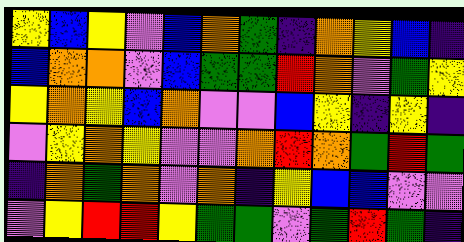[["yellow", "blue", "yellow", "violet", "blue", "orange", "green", "indigo", "orange", "yellow", "blue", "indigo"], ["blue", "orange", "orange", "violet", "blue", "green", "green", "red", "orange", "violet", "green", "yellow"], ["yellow", "orange", "yellow", "blue", "orange", "violet", "violet", "blue", "yellow", "indigo", "yellow", "indigo"], ["violet", "yellow", "orange", "yellow", "violet", "violet", "orange", "red", "orange", "green", "red", "green"], ["indigo", "orange", "green", "orange", "violet", "orange", "indigo", "yellow", "blue", "blue", "violet", "violet"], ["violet", "yellow", "red", "red", "yellow", "green", "green", "violet", "green", "red", "green", "indigo"]]